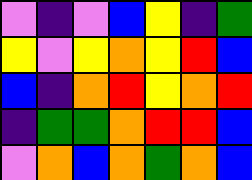[["violet", "indigo", "violet", "blue", "yellow", "indigo", "green"], ["yellow", "violet", "yellow", "orange", "yellow", "red", "blue"], ["blue", "indigo", "orange", "red", "yellow", "orange", "red"], ["indigo", "green", "green", "orange", "red", "red", "blue"], ["violet", "orange", "blue", "orange", "green", "orange", "blue"]]